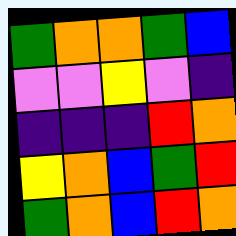[["green", "orange", "orange", "green", "blue"], ["violet", "violet", "yellow", "violet", "indigo"], ["indigo", "indigo", "indigo", "red", "orange"], ["yellow", "orange", "blue", "green", "red"], ["green", "orange", "blue", "red", "orange"]]